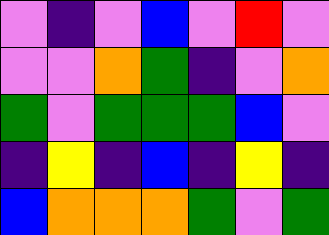[["violet", "indigo", "violet", "blue", "violet", "red", "violet"], ["violet", "violet", "orange", "green", "indigo", "violet", "orange"], ["green", "violet", "green", "green", "green", "blue", "violet"], ["indigo", "yellow", "indigo", "blue", "indigo", "yellow", "indigo"], ["blue", "orange", "orange", "orange", "green", "violet", "green"]]